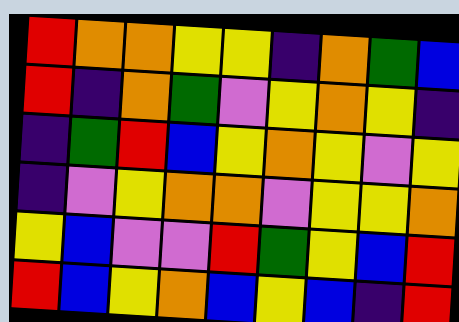[["red", "orange", "orange", "yellow", "yellow", "indigo", "orange", "green", "blue"], ["red", "indigo", "orange", "green", "violet", "yellow", "orange", "yellow", "indigo"], ["indigo", "green", "red", "blue", "yellow", "orange", "yellow", "violet", "yellow"], ["indigo", "violet", "yellow", "orange", "orange", "violet", "yellow", "yellow", "orange"], ["yellow", "blue", "violet", "violet", "red", "green", "yellow", "blue", "red"], ["red", "blue", "yellow", "orange", "blue", "yellow", "blue", "indigo", "red"]]